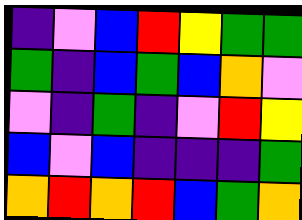[["indigo", "violet", "blue", "red", "yellow", "green", "green"], ["green", "indigo", "blue", "green", "blue", "orange", "violet"], ["violet", "indigo", "green", "indigo", "violet", "red", "yellow"], ["blue", "violet", "blue", "indigo", "indigo", "indigo", "green"], ["orange", "red", "orange", "red", "blue", "green", "orange"]]